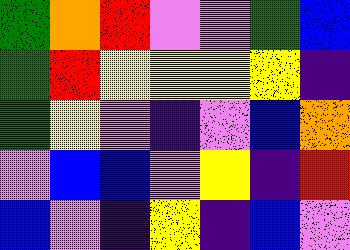[["green", "orange", "red", "violet", "violet", "green", "blue"], ["green", "red", "yellow", "yellow", "yellow", "yellow", "indigo"], ["green", "yellow", "violet", "indigo", "violet", "blue", "orange"], ["violet", "blue", "blue", "violet", "yellow", "indigo", "red"], ["blue", "violet", "indigo", "yellow", "indigo", "blue", "violet"]]